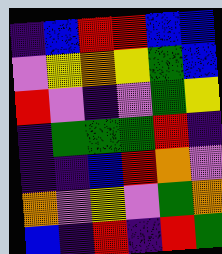[["indigo", "blue", "red", "red", "blue", "blue"], ["violet", "yellow", "orange", "yellow", "green", "blue"], ["red", "violet", "indigo", "violet", "green", "yellow"], ["indigo", "green", "green", "green", "red", "indigo"], ["indigo", "indigo", "blue", "red", "orange", "violet"], ["orange", "violet", "yellow", "violet", "green", "orange"], ["blue", "indigo", "red", "indigo", "red", "green"]]